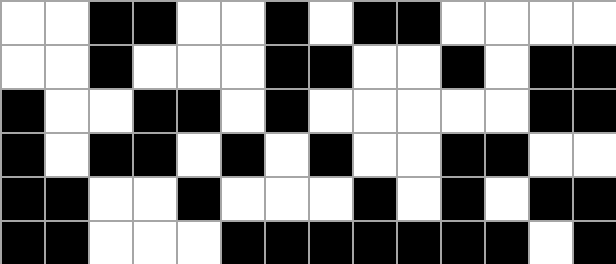[["white", "white", "black", "black", "white", "white", "black", "white", "black", "black", "white", "white", "white", "white"], ["white", "white", "black", "white", "white", "white", "black", "black", "white", "white", "black", "white", "black", "black"], ["black", "white", "white", "black", "black", "white", "black", "white", "white", "white", "white", "white", "black", "black"], ["black", "white", "black", "black", "white", "black", "white", "black", "white", "white", "black", "black", "white", "white"], ["black", "black", "white", "white", "black", "white", "white", "white", "black", "white", "black", "white", "black", "black"], ["black", "black", "white", "white", "white", "black", "black", "black", "black", "black", "black", "black", "white", "black"]]